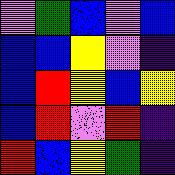[["violet", "green", "blue", "violet", "blue"], ["blue", "blue", "yellow", "violet", "indigo"], ["blue", "red", "yellow", "blue", "yellow"], ["blue", "red", "violet", "red", "indigo"], ["red", "blue", "yellow", "green", "indigo"]]